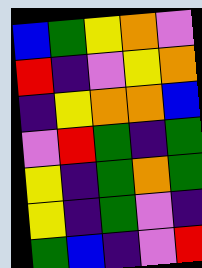[["blue", "green", "yellow", "orange", "violet"], ["red", "indigo", "violet", "yellow", "orange"], ["indigo", "yellow", "orange", "orange", "blue"], ["violet", "red", "green", "indigo", "green"], ["yellow", "indigo", "green", "orange", "green"], ["yellow", "indigo", "green", "violet", "indigo"], ["green", "blue", "indigo", "violet", "red"]]